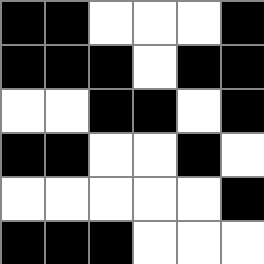[["black", "black", "white", "white", "white", "black"], ["black", "black", "black", "white", "black", "black"], ["white", "white", "black", "black", "white", "black"], ["black", "black", "white", "white", "black", "white"], ["white", "white", "white", "white", "white", "black"], ["black", "black", "black", "white", "white", "white"]]